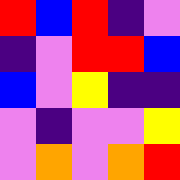[["red", "blue", "red", "indigo", "violet"], ["indigo", "violet", "red", "red", "blue"], ["blue", "violet", "yellow", "indigo", "indigo"], ["violet", "indigo", "violet", "violet", "yellow"], ["violet", "orange", "violet", "orange", "red"]]